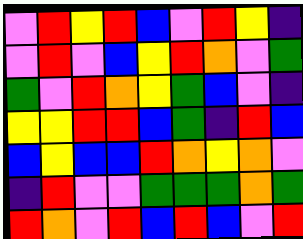[["violet", "red", "yellow", "red", "blue", "violet", "red", "yellow", "indigo"], ["violet", "red", "violet", "blue", "yellow", "red", "orange", "violet", "green"], ["green", "violet", "red", "orange", "yellow", "green", "blue", "violet", "indigo"], ["yellow", "yellow", "red", "red", "blue", "green", "indigo", "red", "blue"], ["blue", "yellow", "blue", "blue", "red", "orange", "yellow", "orange", "violet"], ["indigo", "red", "violet", "violet", "green", "green", "green", "orange", "green"], ["red", "orange", "violet", "red", "blue", "red", "blue", "violet", "red"]]